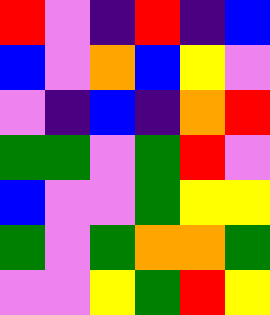[["red", "violet", "indigo", "red", "indigo", "blue"], ["blue", "violet", "orange", "blue", "yellow", "violet"], ["violet", "indigo", "blue", "indigo", "orange", "red"], ["green", "green", "violet", "green", "red", "violet"], ["blue", "violet", "violet", "green", "yellow", "yellow"], ["green", "violet", "green", "orange", "orange", "green"], ["violet", "violet", "yellow", "green", "red", "yellow"]]